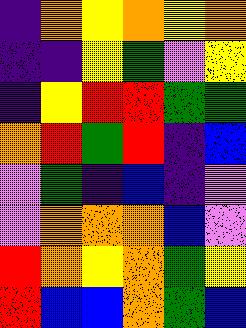[["indigo", "orange", "yellow", "orange", "yellow", "orange"], ["indigo", "indigo", "yellow", "green", "violet", "yellow"], ["indigo", "yellow", "red", "red", "green", "green"], ["orange", "red", "green", "red", "indigo", "blue"], ["violet", "green", "indigo", "blue", "indigo", "violet"], ["violet", "orange", "orange", "orange", "blue", "violet"], ["red", "orange", "yellow", "orange", "green", "yellow"], ["red", "blue", "blue", "orange", "green", "blue"]]